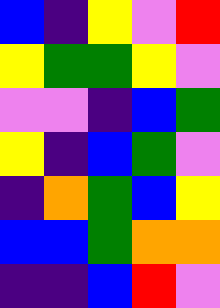[["blue", "indigo", "yellow", "violet", "red"], ["yellow", "green", "green", "yellow", "violet"], ["violet", "violet", "indigo", "blue", "green"], ["yellow", "indigo", "blue", "green", "violet"], ["indigo", "orange", "green", "blue", "yellow"], ["blue", "blue", "green", "orange", "orange"], ["indigo", "indigo", "blue", "red", "violet"]]